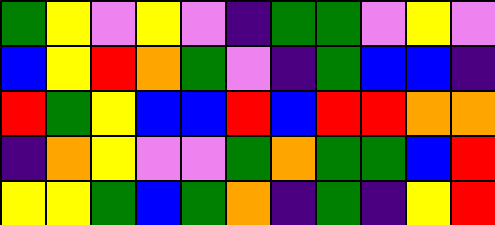[["green", "yellow", "violet", "yellow", "violet", "indigo", "green", "green", "violet", "yellow", "violet"], ["blue", "yellow", "red", "orange", "green", "violet", "indigo", "green", "blue", "blue", "indigo"], ["red", "green", "yellow", "blue", "blue", "red", "blue", "red", "red", "orange", "orange"], ["indigo", "orange", "yellow", "violet", "violet", "green", "orange", "green", "green", "blue", "red"], ["yellow", "yellow", "green", "blue", "green", "orange", "indigo", "green", "indigo", "yellow", "red"]]